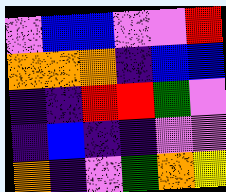[["violet", "blue", "blue", "violet", "violet", "red"], ["orange", "orange", "orange", "indigo", "blue", "blue"], ["indigo", "indigo", "red", "red", "green", "violet"], ["indigo", "blue", "indigo", "indigo", "violet", "violet"], ["orange", "indigo", "violet", "green", "orange", "yellow"]]